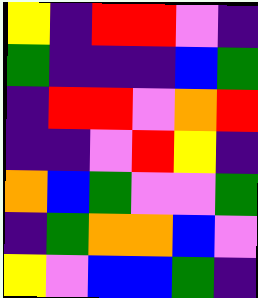[["yellow", "indigo", "red", "red", "violet", "indigo"], ["green", "indigo", "indigo", "indigo", "blue", "green"], ["indigo", "red", "red", "violet", "orange", "red"], ["indigo", "indigo", "violet", "red", "yellow", "indigo"], ["orange", "blue", "green", "violet", "violet", "green"], ["indigo", "green", "orange", "orange", "blue", "violet"], ["yellow", "violet", "blue", "blue", "green", "indigo"]]